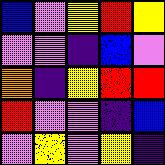[["blue", "violet", "yellow", "red", "yellow"], ["violet", "violet", "indigo", "blue", "violet"], ["orange", "indigo", "yellow", "red", "red"], ["red", "violet", "violet", "indigo", "blue"], ["violet", "yellow", "violet", "yellow", "indigo"]]